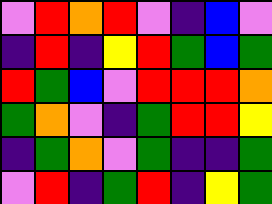[["violet", "red", "orange", "red", "violet", "indigo", "blue", "violet"], ["indigo", "red", "indigo", "yellow", "red", "green", "blue", "green"], ["red", "green", "blue", "violet", "red", "red", "red", "orange"], ["green", "orange", "violet", "indigo", "green", "red", "red", "yellow"], ["indigo", "green", "orange", "violet", "green", "indigo", "indigo", "green"], ["violet", "red", "indigo", "green", "red", "indigo", "yellow", "green"]]